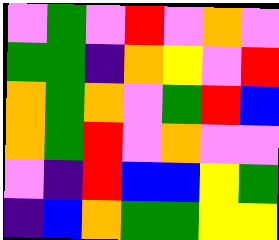[["violet", "green", "violet", "red", "violet", "orange", "violet"], ["green", "green", "indigo", "orange", "yellow", "violet", "red"], ["orange", "green", "orange", "violet", "green", "red", "blue"], ["orange", "green", "red", "violet", "orange", "violet", "violet"], ["violet", "indigo", "red", "blue", "blue", "yellow", "green"], ["indigo", "blue", "orange", "green", "green", "yellow", "yellow"]]